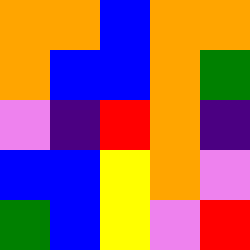[["orange", "orange", "blue", "orange", "orange"], ["orange", "blue", "blue", "orange", "green"], ["violet", "indigo", "red", "orange", "indigo"], ["blue", "blue", "yellow", "orange", "violet"], ["green", "blue", "yellow", "violet", "red"]]